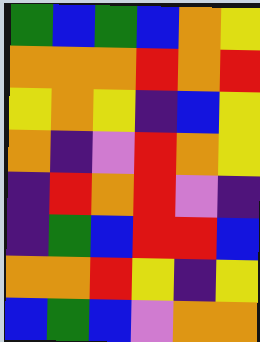[["green", "blue", "green", "blue", "orange", "yellow"], ["orange", "orange", "orange", "red", "orange", "red"], ["yellow", "orange", "yellow", "indigo", "blue", "yellow"], ["orange", "indigo", "violet", "red", "orange", "yellow"], ["indigo", "red", "orange", "red", "violet", "indigo"], ["indigo", "green", "blue", "red", "red", "blue"], ["orange", "orange", "red", "yellow", "indigo", "yellow"], ["blue", "green", "blue", "violet", "orange", "orange"]]